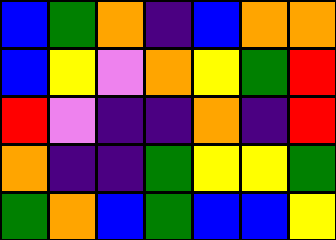[["blue", "green", "orange", "indigo", "blue", "orange", "orange"], ["blue", "yellow", "violet", "orange", "yellow", "green", "red"], ["red", "violet", "indigo", "indigo", "orange", "indigo", "red"], ["orange", "indigo", "indigo", "green", "yellow", "yellow", "green"], ["green", "orange", "blue", "green", "blue", "blue", "yellow"]]